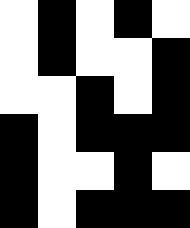[["white", "black", "white", "black", "white"], ["white", "black", "white", "white", "black"], ["white", "white", "black", "white", "black"], ["black", "white", "black", "black", "black"], ["black", "white", "white", "black", "white"], ["black", "white", "black", "black", "black"]]